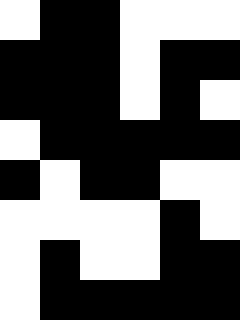[["white", "black", "black", "white", "white", "white"], ["black", "black", "black", "white", "black", "black"], ["black", "black", "black", "white", "black", "white"], ["white", "black", "black", "black", "black", "black"], ["black", "white", "black", "black", "white", "white"], ["white", "white", "white", "white", "black", "white"], ["white", "black", "white", "white", "black", "black"], ["white", "black", "black", "black", "black", "black"]]